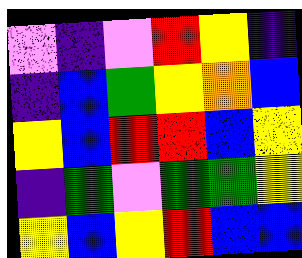[["violet", "indigo", "violet", "red", "yellow", "indigo"], ["indigo", "blue", "green", "yellow", "orange", "blue"], ["yellow", "blue", "red", "red", "blue", "yellow"], ["indigo", "green", "violet", "green", "green", "yellow"], ["yellow", "blue", "yellow", "red", "blue", "blue"]]